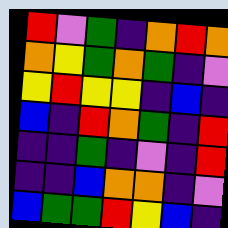[["red", "violet", "green", "indigo", "orange", "red", "orange"], ["orange", "yellow", "green", "orange", "green", "indigo", "violet"], ["yellow", "red", "yellow", "yellow", "indigo", "blue", "indigo"], ["blue", "indigo", "red", "orange", "green", "indigo", "red"], ["indigo", "indigo", "green", "indigo", "violet", "indigo", "red"], ["indigo", "indigo", "blue", "orange", "orange", "indigo", "violet"], ["blue", "green", "green", "red", "yellow", "blue", "indigo"]]